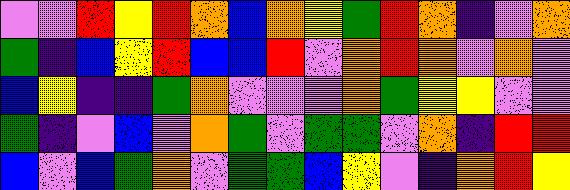[["violet", "violet", "red", "yellow", "red", "orange", "blue", "orange", "yellow", "green", "red", "orange", "indigo", "violet", "orange"], ["green", "indigo", "blue", "yellow", "red", "blue", "blue", "red", "violet", "orange", "red", "orange", "violet", "orange", "violet"], ["blue", "yellow", "indigo", "indigo", "green", "orange", "violet", "violet", "violet", "orange", "green", "yellow", "yellow", "violet", "violet"], ["green", "indigo", "violet", "blue", "violet", "orange", "green", "violet", "green", "green", "violet", "orange", "indigo", "red", "red"], ["blue", "violet", "blue", "green", "orange", "violet", "green", "green", "blue", "yellow", "violet", "indigo", "orange", "red", "yellow"]]